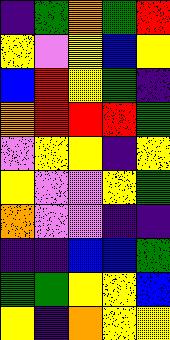[["indigo", "green", "orange", "green", "red"], ["yellow", "violet", "yellow", "blue", "yellow"], ["blue", "red", "yellow", "green", "indigo"], ["orange", "red", "red", "red", "green"], ["violet", "yellow", "yellow", "indigo", "yellow"], ["yellow", "violet", "violet", "yellow", "green"], ["orange", "violet", "violet", "indigo", "indigo"], ["indigo", "indigo", "blue", "blue", "green"], ["green", "green", "yellow", "yellow", "blue"], ["yellow", "indigo", "orange", "yellow", "yellow"]]